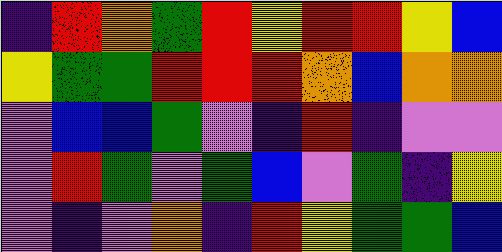[["indigo", "red", "orange", "green", "red", "yellow", "red", "red", "yellow", "blue"], ["yellow", "green", "green", "red", "red", "red", "orange", "blue", "orange", "orange"], ["violet", "blue", "blue", "green", "violet", "indigo", "red", "indigo", "violet", "violet"], ["violet", "red", "green", "violet", "green", "blue", "violet", "green", "indigo", "yellow"], ["violet", "indigo", "violet", "orange", "indigo", "red", "yellow", "green", "green", "blue"]]